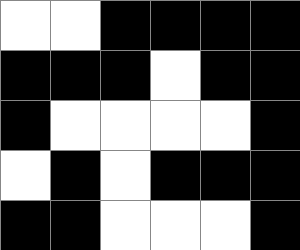[["white", "white", "black", "black", "black", "black"], ["black", "black", "black", "white", "black", "black"], ["black", "white", "white", "white", "white", "black"], ["white", "black", "white", "black", "black", "black"], ["black", "black", "white", "white", "white", "black"]]